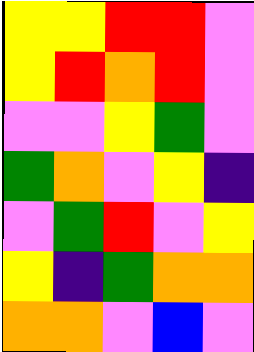[["yellow", "yellow", "red", "red", "violet"], ["yellow", "red", "orange", "red", "violet"], ["violet", "violet", "yellow", "green", "violet"], ["green", "orange", "violet", "yellow", "indigo"], ["violet", "green", "red", "violet", "yellow"], ["yellow", "indigo", "green", "orange", "orange"], ["orange", "orange", "violet", "blue", "violet"]]